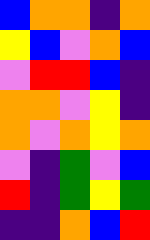[["blue", "orange", "orange", "indigo", "orange"], ["yellow", "blue", "violet", "orange", "blue"], ["violet", "red", "red", "blue", "indigo"], ["orange", "orange", "violet", "yellow", "indigo"], ["orange", "violet", "orange", "yellow", "orange"], ["violet", "indigo", "green", "violet", "blue"], ["red", "indigo", "green", "yellow", "green"], ["indigo", "indigo", "orange", "blue", "red"]]